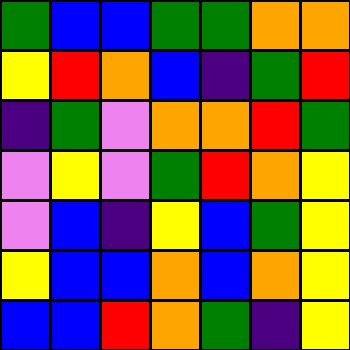[["green", "blue", "blue", "green", "green", "orange", "orange"], ["yellow", "red", "orange", "blue", "indigo", "green", "red"], ["indigo", "green", "violet", "orange", "orange", "red", "green"], ["violet", "yellow", "violet", "green", "red", "orange", "yellow"], ["violet", "blue", "indigo", "yellow", "blue", "green", "yellow"], ["yellow", "blue", "blue", "orange", "blue", "orange", "yellow"], ["blue", "blue", "red", "orange", "green", "indigo", "yellow"]]